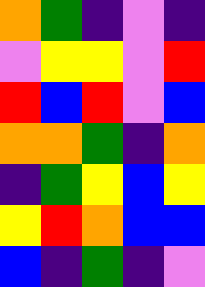[["orange", "green", "indigo", "violet", "indigo"], ["violet", "yellow", "yellow", "violet", "red"], ["red", "blue", "red", "violet", "blue"], ["orange", "orange", "green", "indigo", "orange"], ["indigo", "green", "yellow", "blue", "yellow"], ["yellow", "red", "orange", "blue", "blue"], ["blue", "indigo", "green", "indigo", "violet"]]